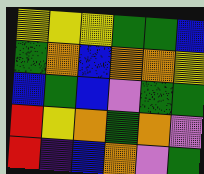[["yellow", "yellow", "yellow", "green", "green", "blue"], ["green", "orange", "blue", "orange", "orange", "yellow"], ["blue", "green", "blue", "violet", "green", "green"], ["red", "yellow", "orange", "green", "orange", "violet"], ["red", "indigo", "blue", "orange", "violet", "green"]]